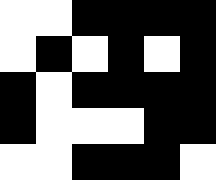[["white", "white", "black", "black", "black", "black"], ["white", "black", "white", "black", "white", "black"], ["black", "white", "black", "black", "black", "black"], ["black", "white", "white", "white", "black", "black"], ["white", "white", "black", "black", "black", "white"]]